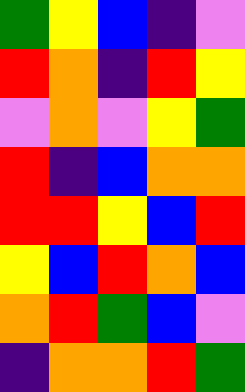[["green", "yellow", "blue", "indigo", "violet"], ["red", "orange", "indigo", "red", "yellow"], ["violet", "orange", "violet", "yellow", "green"], ["red", "indigo", "blue", "orange", "orange"], ["red", "red", "yellow", "blue", "red"], ["yellow", "blue", "red", "orange", "blue"], ["orange", "red", "green", "blue", "violet"], ["indigo", "orange", "orange", "red", "green"]]